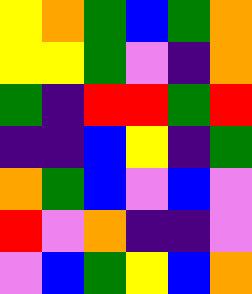[["yellow", "orange", "green", "blue", "green", "orange"], ["yellow", "yellow", "green", "violet", "indigo", "orange"], ["green", "indigo", "red", "red", "green", "red"], ["indigo", "indigo", "blue", "yellow", "indigo", "green"], ["orange", "green", "blue", "violet", "blue", "violet"], ["red", "violet", "orange", "indigo", "indigo", "violet"], ["violet", "blue", "green", "yellow", "blue", "orange"]]